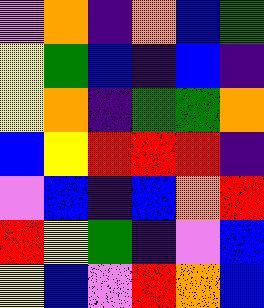[["violet", "orange", "indigo", "orange", "blue", "green"], ["yellow", "green", "blue", "indigo", "blue", "indigo"], ["yellow", "orange", "indigo", "green", "green", "orange"], ["blue", "yellow", "red", "red", "red", "indigo"], ["violet", "blue", "indigo", "blue", "orange", "red"], ["red", "yellow", "green", "indigo", "violet", "blue"], ["yellow", "blue", "violet", "red", "orange", "blue"]]